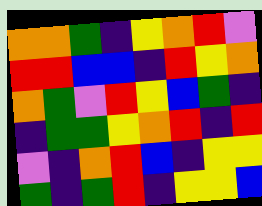[["orange", "orange", "green", "indigo", "yellow", "orange", "red", "violet"], ["red", "red", "blue", "blue", "indigo", "red", "yellow", "orange"], ["orange", "green", "violet", "red", "yellow", "blue", "green", "indigo"], ["indigo", "green", "green", "yellow", "orange", "red", "indigo", "red"], ["violet", "indigo", "orange", "red", "blue", "indigo", "yellow", "yellow"], ["green", "indigo", "green", "red", "indigo", "yellow", "yellow", "blue"]]